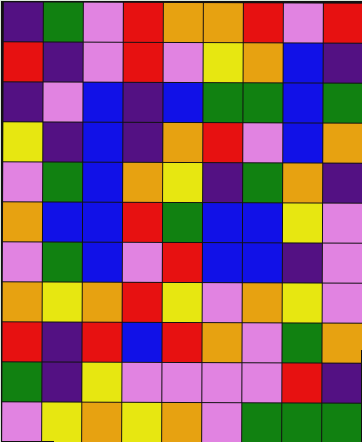[["indigo", "green", "violet", "red", "orange", "orange", "red", "violet", "red"], ["red", "indigo", "violet", "red", "violet", "yellow", "orange", "blue", "indigo"], ["indigo", "violet", "blue", "indigo", "blue", "green", "green", "blue", "green"], ["yellow", "indigo", "blue", "indigo", "orange", "red", "violet", "blue", "orange"], ["violet", "green", "blue", "orange", "yellow", "indigo", "green", "orange", "indigo"], ["orange", "blue", "blue", "red", "green", "blue", "blue", "yellow", "violet"], ["violet", "green", "blue", "violet", "red", "blue", "blue", "indigo", "violet"], ["orange", "yellow", "orange", "red", "yellow", "violet", "orange", "yellow", "violet"], ["red", "indigo", "red", "blue", "red", "orange", "violet", "green", "orange"], ["green", "indigo", "yellow", "violet", "violet", "violet", "violet", "red", "indigo"], ["violet", "yellow", "orange", "yellow", "orange", "violet", "green", "green", "green"]]